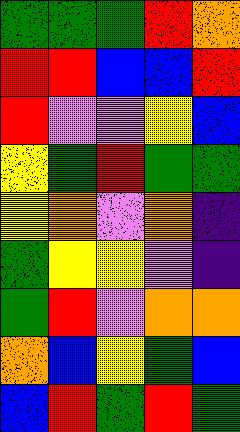[["green", "green", "green", "red", "orange"], ["red", "red", "blue", "blue", "red"], ["red", "violet", "violet", "yellow", "blue"], ["yellow", "green", "red", "green", "green"], ["yellow", "orange", "violet", "orange", "indigo"], ["green", "yellow", "yellow", "violet", "indigo"], ["green", "red", "violet", "orange", "orange"], ["orange", "blue", "yellow", "green", "blue"], ["blue", "red", "green", "red", "green"]]